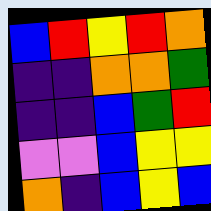[["blue", "red", "yellow", "red", "orange"], ["indigo", "indigo", "orange", "orange", "green"], ["indigo", "indigo", "blue", "green", "red"], ["violet", "violet", "blue", "yellow", "yellow"], ["orange", "indigo", "blue", "yellow", "blue"]]